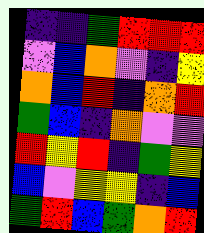[["indigo", "indigo", "green", "red", "red", "red"], ["violet", "blue", "orange", "violet", "indigo", "yellow"], ["orange", "blue", "red", "indigo", "orange", "red"], ["green", "blue", "indigo", "orange", "violet", "violet"], ["red", "yellow", "red", "indigo", "green", "yellow"], ["blue", "violet", "yellow", "yellow", "indigo", "blue"], ["green", "red", "blue", "green", "orange", "red"]]